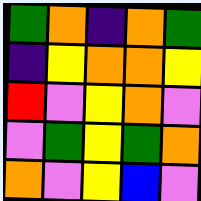[["green", "orange", "indigo", "orange", "green"], ["indigo", "yellow", "orange", "orange", "yellow"], ["red", "violet", "yellow", "orange", "violet"], ["violet", "green", "yellow", "green", "orange"], ["orange", "violet", "yellow", "blue", "violet"]]